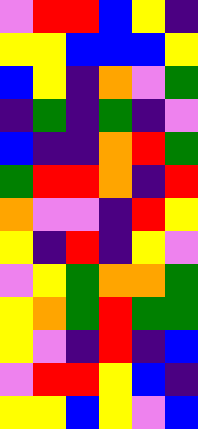[["violet", "red", "red", "blue", "yellow", "indigo"], ["yellow", "yellow", "blue", "blue", "blue", "yellow"], ["blue", "yellow", "indigo", "orange", "violet", "green"], ["indigo", "green", "indigo", "green", "indigo", "violet"], ["blue", "indigo", "indigo", "orange", "red", "green"], ["green", "red", "red", "orange", "indigo", "red"], ["orange", "violet", "violet", "indigo", "red", "yellow"], ["yellow", "indigo", "red", "indigo", "yellow", "violet"], ["violet", "yellow", "green", "orange", "orange", "green"], ["yellow", "orange", "green", "red", "green", "green"], ["yellow", "violet", "indigo", "red", "indigo", "blue"], ["violet", "red", "red", "yellow", "blue", "indigo"], ["yellow", "yellow", "blue", "yellow", "violet", "blue"]]